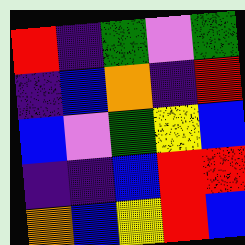[["red", "indigo", "green", "violet", "green"], ["indigo", "blue", "orange", "indigo", "red"], ["blue", "violet", "green", "yellow", "blue"], ["indigo", "indigo", "blue", "red", "red"], ["orange", "blue", "yellow", "red", "blue"]]